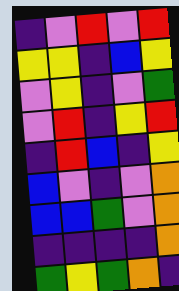[["indigo", "violet", "red", "violet", "red"], ["yellow", "yellow", "indigo", "blue", "yellow"], ["violet", "yellow", "indigo", "violet", "green"], ["violet", "red", "indigo", "yellow", "red"], ["indigo", "red", "blue", "indigo", "yellow"], ["blue", "violet", "indigo", "violet", "orange"], ["blue", "blue", "green", "violet", "orange"], ["indigo", "indigo", "indigo", "indigo", "orange"], ["green", "yellow", "green", "orange", "indigo"]]